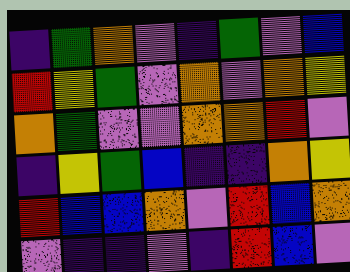[["indigo", "green", "orange", "violet", "indigo", "green", "violet", "blue"], ["red", "yellow", "green", "violet", "orange", "violet", "orange", "yellow"], ["orange", "green", "violet", "violet", "orange", "orange", "red", "violet"], ["indigo", "yellow", "green", "blue", "indigo", "indigo", "orange", "yellow"], ["red", "blue", "blue", "orange", "violet", "red", "blue", "orange"], ["violet", "indigo", "indigo", "violet", "indigo", "red", "blue", "violet"]]